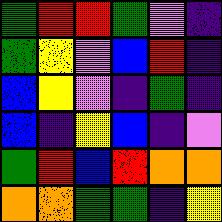[["green", "red", "red", "green", "violet", "indigo"], ["green", "yellow", "violet", "blue", "red", "indigo"], ["blue", "yellow", "violet", "indigo", "green", "indigo"], ["blue", "indigo", "yellow", "blue", "indigo", "violet"], ["green", "red", "blue", "red", "orange", "orange"], ["orange", "orange", "green", "green", "indigo", "yellow"]]